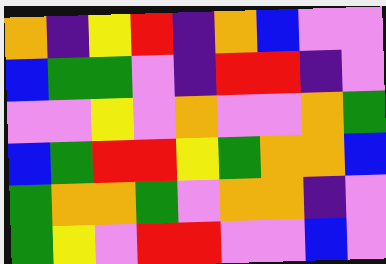[["orange", "indigo", "yellow", "red", "indigo", "orange", "blue", "violet", "violet"], ["blue", "green", "green", "violet", "indigo", "red", "red", "indigo", "violet"], ["violet", "violet", "yellow", "violet", "orange", "violet", "violet", "orange", "green"], ["blue", "green", "red", "red", "yellow", "green", "orange", "orange", "blue"], ["green", "orange", "orange", "green", "violet", "orange", "orange", "indigo", "violet"], ["green", "yellow", "violet", "red", "red", "violet", "violet", "blue", "violet"]]